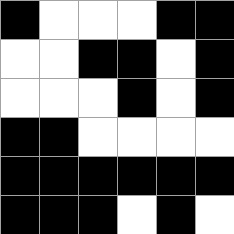[["black", "white", "white", "white", "black", "black"], ["white", "white", "black", "black", "white", "black"], ["white", "white", "white", "black", "white", "black"], ["black", "black", "white", "white", "white", "white"], ["black", "black", "black", "black", "black", "black"], ["black", "black", "black", "white", "black", "white"]]